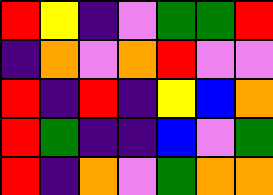[["red", "yellow", "indigo", "violet", "green", "green", "red"], ["indigo", "orange", "violet", "orange", "red", "violet", "violet"], ["red", "indigo", "red", "indigo", "yellow", "blue", "orange"], ["red", "green", "indigo", "indigo", "blue", "violet", "green"], ["red", "indigo", "orange", "violet", "green", "orange", "orange"]]